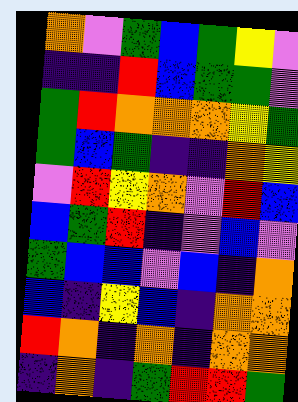[["orange", "violet", "green", "blue", "green", "yellow", "violet"], ["indigo", "indigo", "red", "blue", "green", "green", "violet"], ["green", "red", "orange", "orange", "orange", "yellow", "green"], ["green", "blue", "green", "indigo", "indigo", "orange", "yellow"], ["violet", "red", "yellow", "orange", "violet", "red", "blue"], ["blue", "green", "red", "indigo", "violet", "blue", "violet"], ["green", "blue", "blue", "violet", "blue", "indigo", "orange"], ["blue", "indigo", "yellow", "blue", "indigo", "orange", "orange"], ["red", "orange", "indigo", "orange", "indigo", "orange", "orange"], ["indigo", "orange", "indigo", "green", "red", "red", "green"]]